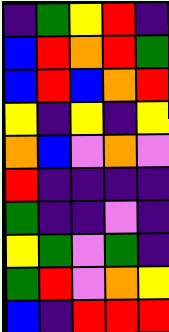[["indigo", "green", "yellow", "red", "indigo"], ["blue", "red", "orange", "red", "green"], ["blue", "red", "blue", "orange", "red"], ["yellow", "indigo", "yellow", "indigo", "yellow"], ["orange", "blue", "violet", "orange", "violet"], ["red", "indigo", "indigo", "indigo", "indigo"], ["green", "indigo", "indigo", "violet", "indigo"], ["yellow", "green", "violet", "green", "indigo"], ["green", "red", "violet", "orange", "yellow"], ["blue", "indigo", "red", "red", "red"]]